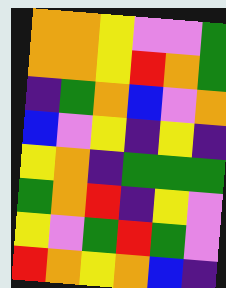[["orange", "orange", "yellow", "violet", "violet", "green"], ["orange", "orange", "yellow", "red", "orange", "green"], ["indigo", "green", "orange", "blue", "violet", "orange"], ["blue", "violet", "yellow", "indigo", "yellow", "indigo"], ["yellow", "orange", "indigo", "green", "green", "green"], ["green", "orange", "red", "indigo", "yellow", "violet"], ["yellow", "violet", "green", "red", "green", "violet"], ["red", "orange", "yellow", "orange", "blue", "indigo"]]